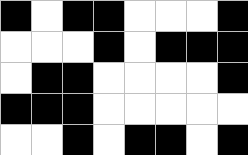[["black", "white", "black", "black", "white", "white", "white", "black"], ["white", "white", "white", "black", "white", "black", "black", "black"], ["white", "black", "black", "white", "white", "white", "white", "black"], ["black", "black", "black", "white", "white", "white", "white", "white"], ["white", "white", "black", "white", "black", "black", "white", "black"]]